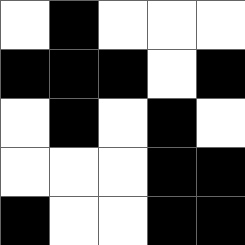[["white", "black", "white", "white", "white"], ["black", "black", "black", "white", "black"], ["white", "black", "white", "black", "white"], ["white", "white", "white", "black", "black"], ["black", "white", "white", "black", "black"]]